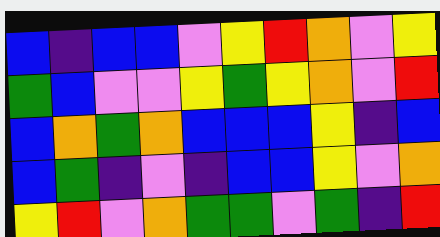[["blue", "indigo", "blue", "blue", "violet", "yellow", "red", "orange", "violet", "yellow"], ["green", "blue", "violet", "violet", "yellow", "green", "yellow", "orange", "violet", "red"], ["blue", "orange", "green", "orange", "blue", "blue", "blue", "yellow", "indigo", "blue"], ["blue", "green", "indigo", "violet", "indigo", "blue", "blue", "yellow", "violet", "orange"], ["yellow", "red", "violet", "orange", "green", "green", "violet", "green", "indigo", "red"]]